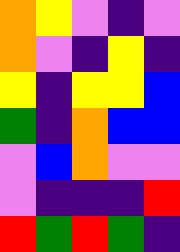[["orange", "yellow", "violet", "indigo", "violet"], ["orange", "violet", "indigo", "yellow", "indigo"], ["yellow", "indigo", "yellow", "yellow", "blue"], ["green", "indigo", "orange", "blue", "blue"], ["violet", "blue", "orange", "violet", "violet"], ["violet", "indigo", "indigo", "indigo", "red"], ["red", "green", "red", "green", "indigo"]]